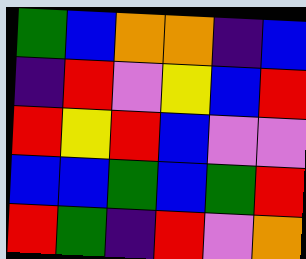[["green", "blue", "orange", "orange", "indigo", "blue"], ["indigo", "red", "violet", "yellow", "blue", "red"], ["red", "yellow", "red", "blue", "violet", "violet"], ["blue", "blue", "green", "blue", "green", "red"], ["red", "green", "indigo", "red", "violet", "orange"]]